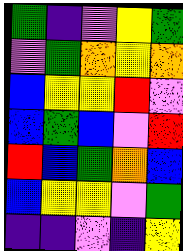[["green", "indigo", "violet", "yellow", "green"], ["violet", "green", "orange", "yellow", "orange"], ["blue", "yellow", "yellow", "red", "violet"], ["blue", "green", "blue", "violet", "red"], ["red", "blue", "green", "orange", "blue"], ["blue", "yellow", "yellow", "violet", "green"], ["indigo", "indigo", "violet", "indigo", "yellow"]]